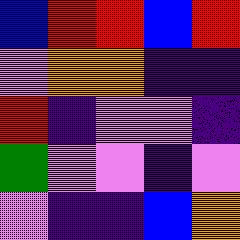[["blue", "red", "red", "blue", "red"], ["violet", "orange", "orange", "indigo", "indigo"], ["red", "indigo", "violet", "violet", "indigo"], ["green", "violet", "violet", "indigo", "violet"], ["violet", "indigo", "indigo", "blue", "orange"]]